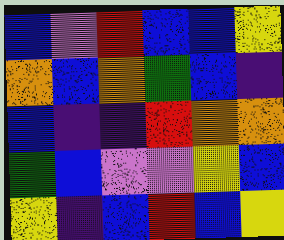[["blue", "violet", "red", "blue", "blue", "yellow"], ["orange", "blue", "orange", "green", "blue", "indigo"], ["blue", "indigo", "indigo", "red", "orange", "orange"], ["green", "blue", "violet", "violet", "yellow", "blue"], ["yellow", "indigo", "blue", "red", "blue", "yellow"]]